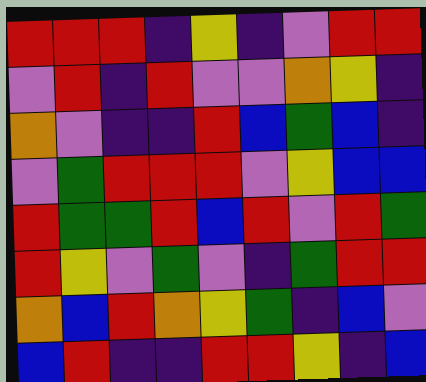[["red", "red", "red", "indigo", "yellow", "indigo", "violet", "red", "red"], ["violet", "red", "indigo", "red", "violet", "violet", "orange", "yellow", "indigo"], ["orange", "violet", "indigo", "indigo", "red", "blue", "green", "blue", "indigo"], ["violet", "green", "red", "red", "red", "violet", "yellow", "blue", "blue"], ["red", "green", "green", "red", "blue", "red", "violet", "red", "green"], ["red", "yellow", "violet", "green", "violet", "indigo", "green", "red", "red"], ["orange", "blue", "red", "orange", "yellow", "green", "indigo", "blue", "violet"], ["blue", "red", "indigo", "indigo", "red", "red", "yellow", "indigo", "blue"]]